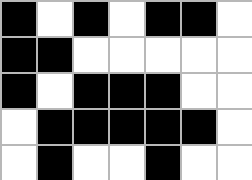[["black", "white", "black", "white", "black", "black", "white"], ["black", "black", "white", "white", "white", "white", "white"], ["black", "white", "black", "black", "black", "white", "white"], ["white", "black", "black", "black", "black", "black", "white"], ["white", "black", "white", "white", "black", "white", "white"]]